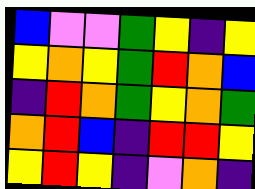[["blue", "violet", "violet", "green", "yellow", "indigo", "yellow"], ["yellow", "orange", "yellow", "green", "red", "orange", "blue"], ["indigo", "red", "orange", "green", "yellow", "orange", "green"], ["orange", "red", "blue", "indigo", "red", "red", "yellow"], ["yellow", "red", "yellow", "indigo", "violet", "orange", "indigo"]]